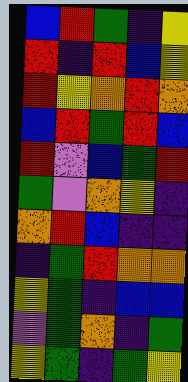[["blue", "red", "green", "indigo", "yellow"], ["red", "indigo", "red", "blue", "yellow"], ["red", "yellow", "orange", "red", "orange"], ["blue", "red", "green", "red", "blue"], ["red", "violet", "blue", "green", "red"], ["green", "violet", "orange", "yellow", "indigo"], ["orange", "red", "blue", "indigo", "indigo"], ["indigo", "green", "red", "orange", "orange"], ["yellow", "green", "indigo", "blue", "blue"], ["violet", "green", "orange", "indigo", "green"], ["yellow", "green", "indigo", "green", "yellow"]]